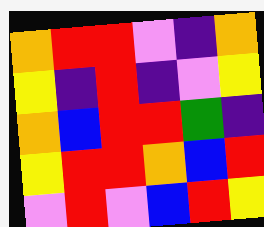[["orange", "red", "red", "violet", "indigo", "orange"], ["yellow", "indigo", "red", "indigo", "violet", "yellow"], ["orange", "blue", "red", "red", "green", "indigo"], ["yellow", "red", "red", "orange", "blue", "red"], ["violet", "red", "violet", "blue", "red", "yellow"]]